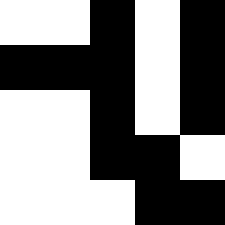[["white", "white", "black", "white", "black"], ["black", "black", "black", "white", "black"], ["white", "white", "black", "white", "black"], ["white", "white", "black", "black", "white"], ["white", "white", "white", "black", "black"]]